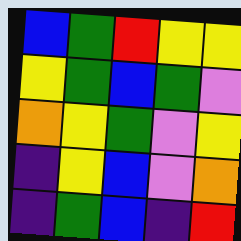[["blue", "green", "red", "yellow", "yellow"], ["yellow", "green", "blue", "green", "violet"], ["orange", "yellow", "green", "violet", "yellow"], ["indigo", "yellow", "blue", "violet", "orange"], ["indigo", "green", "blue", "indigo", "red"]]